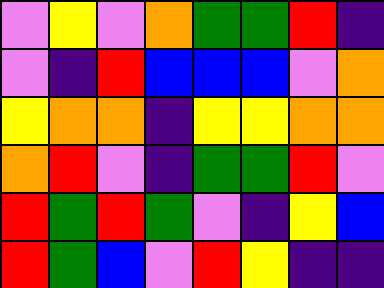[["violet", "yellow", "violet", "orange", "green", "green", "red", "indigo"], ["violet", "indigo", "red", "blue", "blue", "blue", "violet", "orange"], ["yellow", "orange", "orange", "indigo", "yellow", "yellow", "orange", "orange"], ["orange", "red", "violet", "indigo", "green", "green", "red", "violet"], ["red", "green", "red", "green", "violet", "indigo", "yellow", "blue"], ["red", "green", "blue", "violet", "red", "yellow", "indigo", "indigo"]]